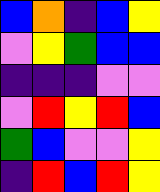[["blue", "orange", "indigo", "blue", "yellow"], ["violet", "yellow", "green", "blue", "blue"], ["indigo", "indigo", "indigo", "violet", "violet"], ["violet", "red", "yellow", "red", "blue"], ["green", "blue", "violet", "violet", "yellow"], ["indigo", "red", "blue", "red", "yellow"]]